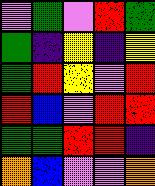[["violet", "green", "violet", "red", "green"], ["green", "indigo", "yellow", "indigo", "yellow"], ["green", "red", "yellow", "violet", "red"], ["red", "blue", "violet", "red", "red"], ["green", "green", "red", "red", "indigo"], ["orange", "blue", "violet", "violet", "orange"]]